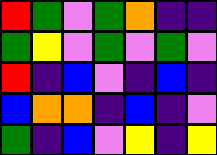[["red", "green", "violet", "green", "orange", "indigo", "indigo"], ["green", "yellow", "violet", "green", "violet", "green", "violet"], ["red", "indigo", "blue", "violet", "indigo", "blue", "indigo"], ["blue", "orange", "orange", "indigo", "blue", "indigo", "violet"], ["green", "indigo", "blue", "violet", "yellow", "indigo", "yellow"]]